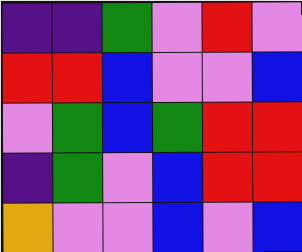[["indigo", "indigo", "green", "violet", "red", "violet"], ["red", "red", "blue", "violet", "violet", "blue"], ["violet", "green", "blue", "green", "red", "red"], ["indigo", "green", "violet", "blue", "red", "red"], ["orange", "violet", "violet", "blue", "violet", "blue"]]